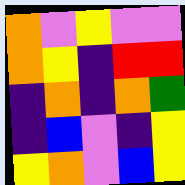[["orange", "violet", "yellow", "violet", "violet"], ["orange", "yellow", "indigo", "red", "red"], ["indigo", "orange", "indigo", "orange", "green"], ["indigo", "blue", "violet", "indigo", "yellow"], ["yellow", "orange", "violet", "blue", "yellow"]]